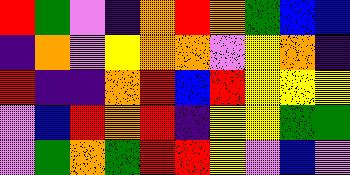[["red", "green", "violet", "indigo", "orange", "red", "orange", "green", "blue", "blue"], ["indigo", "orange", "violet", "yellow", "orange", "orange", "violet", "yellow", "orange", "indigo"], ["red", "indigo", "indigo", "orange", "red", "blue", "red", "yellow", "yellow", "yellow"], ["violet", "blue", "red", "orange", "red", "indigo", "yellow", "yellow", "green", "green"], ["violet", "green", "orange", "green", "red", "red", "yellow", "violet", "blue", "violet"]]